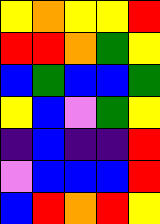[["yellow", "orange", "yellow", "yellow", "red"], ["red", "red", "orange", "green", "yellow"], ["blue", "green", "blue", "blue", "green"], ["yellow", "blue", "violet", "green", "yellow"], ["indigo", "blue", "indigo", "indigo", "red"], ["violet", "blue", "blue", "blue", "red"], ["blue", "red", "orange", "red", "yellow"]]